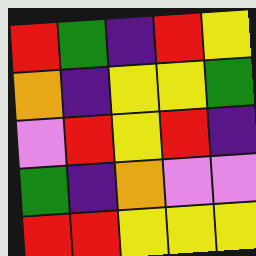[["red", "green", "indigo", "red", "yellow"], ["orange", "indigo", "yellow", "yellow", "green"], ["violet", "red", "yellow", "red", "indigo"], ["green", "indigo", "orange", "violet", "violet"], ["red", "red", "yellow", "yellow", "yellow"]]